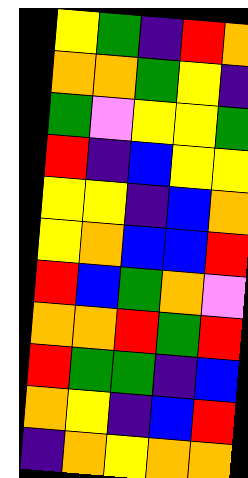[["yellow", "green", "indigo", "red", "orange"], ["orange", "orange", "green", "yellow", "indigo"], ["green", "violet", "yellow", "yellow", "green"], ["red", "indigo", "blue", "yellow", "yellow"], ["yellow", "yellow", "indigo", "blue", "orange"], ["yellow", "orange", "blue", "blue", "red"], ["red", "blue", "green", "orange", "violet"], ["orange", "orange", "red", "green", "red"], ["red", "green", "green", "indigo", "blue"], ["orange", "yellow", "indigo", "blue", "red"], ["indigo", "orange", "yellow", "orange", "orange"]]